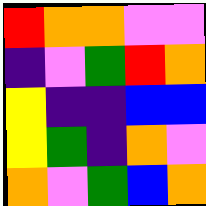[["red", "orange", "orange", "violet", "violet"], ["indigo", "violet", "green", "red", "orange"], ["yellow", "indigo", "indigo", "blue", "blue"], ["yellow", "green", "indigo", "orange", "violet"], ["orange", "violet", "green", "blue", "orange"]]